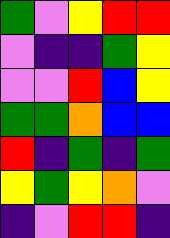[["green", "violet", "yellow", "red", "red"], ["violet", "indigo", "indigo", "green", "yellow"], ["violet", "violet", "red", "blue", "yellow"], ["green", "green", "orange", "blue", "blue"], ["red", "indigo", "green", "indigo", "green"], ["yellow", "green", "yellow", "orange", "violet"], ["indigo", "violet", "red", "red", "indigo"]]